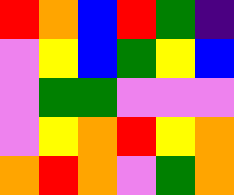[["red", "orange", "blue", "red", "green", "indigo"], ["violet", "yellow", "blue", "green", "yellow", "blue"], ["violet", "green", "green", "violet", "violet", "violet"], ["violet", "yellow", "orange", "red", "yellow", "orange"], ["orange", "red", "orange", "violet", "green", "orange"]]